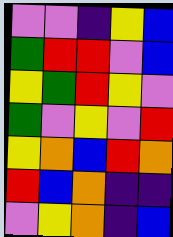[["violet", "violet", "indigo", "yellow", "blue"], ["green", "red", "red", "violet", "blue"], ["yellow", "green", "red", "yellow", "violet"], ["green", "violet", "yellow", "violet", "red"], ["yellow", "orange", "blue", "red", "orange"], ["red", "blue", "orange", "indigo", "indigo"], ["violet", "yellow", "orange", "indigo", "blue"]]